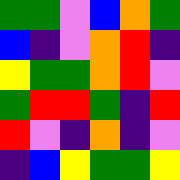[["green", "green", "violet", "blue", "orange", "green"], ["blue", "indigo", "violet", "orange", "red", "indigo"], ["yellow", "green", "green", "orange", "red", "violet"], ["green", "red", "red", "green", "indigo", "red"], ["red", "violet", "indigo", "orange", "indigo", "violet"], ["indigo", "blue", "yellow", "green", "green", "yellow"]]